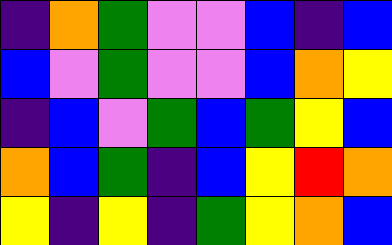[["indigo", "orange", "green", "violet", "violet", "blue", "indigo", "blue"], ["blue", "violet", "green", "violet", "violet", "blue", "orange", "yellow"], ["indigo", "blue", "violet", "green", "blue", "green", "yellow", "blue"], ["orange", "blue", "green", "indigo", "blue", "yellow", "red", "orange"], ["yellow", "indigo", "yellow", "indigo", "green", "yellow", "orange", "blue"]]